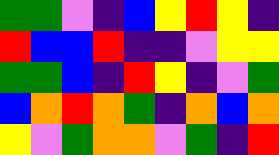[["green", "green", "violet", "indigo", "blue", "yellow", "red", "yellow", "indigo"], ["red", "blue", "blue", "red", "indigo", "indigo", "violet", "yellow", "yellow"], ["green", "green", "blue", "indigo", "red", "yellow", "indigo", "violet", "green"], ["blue", "orange", "red", "orange", "green", "indigo", "orange", "blue", "orange"], ["yellow", "violet", "green", "orange", "orange", "violet", "green", "indigo", "red"]]